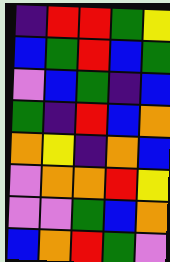[["indigo", "red", "red", "green", "yellow"], ["blue", "green", "red", "blue", "green"], ["violet", "blue", "green", "indigo", "blue"], ["green", "indigo", "red", "blue", "orange"], ["orange", "yellow", "indigo", "orange", "blue"], ["violet", "orange", "orange", "red", "yellow"], ["violet", "violet", "green", "blue", "orange"], ["blue", "orange", "red", "green", "violet"]]